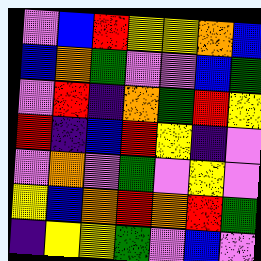[["violet", "blue", "red", "yellow", "yellow", "orange", "blue"], ["blue", "orange", "green", "violet", "violet", "blue", "green"], ["violet", "red", "indigo", "orange", "green", "red", "yellow"], ["red", "indigo", "blue", "red", "yellow", "indigo", "violet"], ["violet", "orange", "violet", "green", "violet", "yellow", "violet"], ["yellow", "blue", "orange", "red", "orange", "red", "green"], ["indigo", "yellow", "yellow", "green", "violet", "blue", "violet"]]